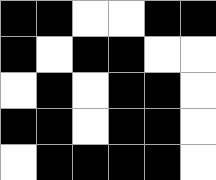[["black", "black", "white", "white", "black", "black"], ["black", "white", "black", "black", "white", "white"], ["white", "black", "white", "black", "black", "white"], ["black", "black", "white", "black", "black", "white"], ["white", "black", "black", "black", "black", "white"]]